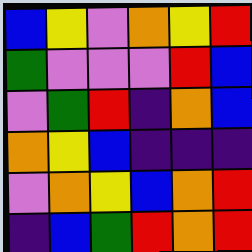[["blue", "yellow", "violet", "orange", "yellow", "red"], ["green", "violet", "violet", "violet", "red", "blue"], ["violet", "green", "red", "indigo", "orange", "blue"], ["orange", "yellow", "blue", "indigo", "indigo", "indigo"], ["violet", "orange", "yellow", "blue", "orange", "red"], ["indigo", "blue", "green", "red", "orange", "red"]]